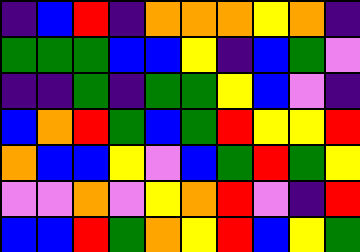[["indigo", "blue", "red", "indigo", "orange", "orange", "orange", "yellow", "orange", "indigo"], ["green", "green", "green", "blue", "blue", "yellow", "indigo", "blue", "green", "violet"], ["indigo", "indigo", "green", "indigo", "green", "green", "yellow", "blue", "violet", "indigo"], ["blue", "orange", "red", "green", "blue", "green", "red", "yellow", "yellow", "red"], ["orange", "blue", "blue", "yellow", "violet", "blue", "green", "red", "green", "yellow"], ["violet", "violet", "orange", "violet", "yellow", "orange", "red", "violet", "indigo", "red"], ["blue", "blue", "red", "green", "orange", "yellow", "red", "blue", "yellow", "green"]]